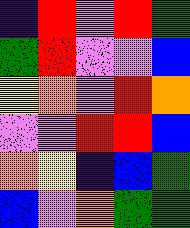[["indigo", "red", "violet", "red", "green"], ["green", "red", "violet", "violet", "blue"], ["yellow", "orange", "violet", "red", "orange"], ["violet", "violet", "red", "red", "blue"], ["orange", "yellow", "indigo", "blue", "green"], ["blue", "violet", "orange", "green", "green"]]